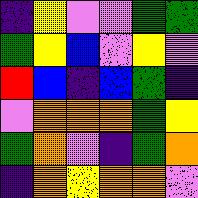[["indigo", "yellow", "violet", "violet", "green", "green"], ["green", "yellow", "blue", "violet", "yellow", "violet"], ["red", "blue", "indigo", "blue", "green", "indigo"], ["violet", "orange", "orange", "orange", "green", "yellow"], ["green", "orange", "violet", "indigo", "green", "orange"], ["indigo", "orange", "yellow", "orange", "orange", "violet"]]